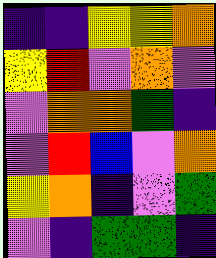[["indigo", "indigo", "yellow", "yellow", "orange"], ["yellow", "red", "violet", "orange", "violet"], ["violet", "orange", "orange", "green", "indigo"], ["violet", "red", "blue", "violet", "orange"], ["yellow", "orange", "indigo", "violet", "green"], ["violet", "indigo", "green", "green", "indigo"]]